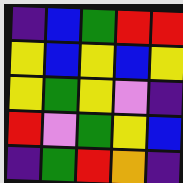[["indigo", "blue", "green", "red", "red"], ["yellow", "blue", "yellow", "blue", "yellow"], ["yellow", "green", "yellow", "violet", "indigo"], ["red", "violet", "green", "yellow", "blue"], ["indigo", "green", "red", "orange", "indigo"]]